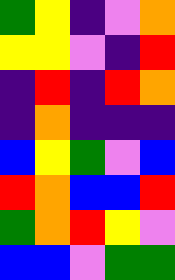[["green", "yellow", "indigo", "violet", "orange"], ["yellow", "yellow", "violet", "indigo", "red"], ["indigo", "red", "indigo", "red", "orange"], ["indigo", "orange", "indigo", "indigo", "indigo"], ["blue", "yellow", "green", "violet", "blue"], ["red", "orange", "blue", "blue", "red"], ["green", "orange", "red", "yellow", "violet"], ["blue", "blue", "violet", "green", "green"]]